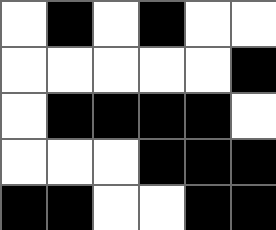[["white", "black", "white", "black", "white", "white"], ["white", "white", "white", "white", "white", "black"], ["white", "black", "black", "black", "black", "white"], ["white", "white", "white", "black", "black", "black"], ["black", "black", "white", "white", "black", "black"]]